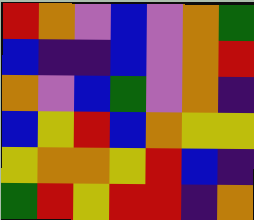[["red", "orange", "violet", "blue", "violet", "orange", "green"], ["blue", "indigo", "indigo", "blue", "violet", "orange", "red"], ["orange", "violet", "blue", "green", "violet", "orange", "indigo"], ["blue", "yellow", "red", "blue", "orange", "yellow", "yellow"], ["yellow", "orange", "orange", "yellow", "red", "blue", "indigo"], ["green", "red", "yellow", "red", "red", "indigo", "orange"]]